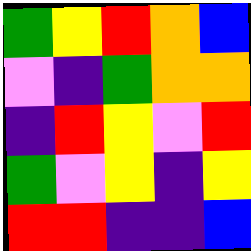[["green", "yellow", "red", "orange", "blue"], ["violet", "indigo", "green", "orange", "orange"], ["indigo", "red", "yellow", "violet", "red"], ["green", "violet", "yellow", "indigo", "yellow"], ["red", "red", "indigo", "indigo", "blue"]]